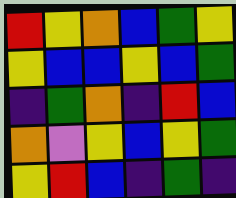[["red", "yellow", "orange", "blue", "green", "yellow"], ["yellow", "blue", "blue", "yellow", "blue", "green"], ["indigo", "green", "orange", "indigo", "red", "blue"], ["orange", "violet", "yellow", "blue", "yellow", "green"], ["yellow", "red", "blue", "indigo", "green", "indigo"]]